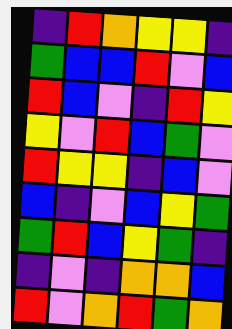[["indigo", "red", "orange", "yellow", "yellow", "indigo"], ["green", "blue", "blue", "red", "violet", "blue"], ["red", "blue", "violet", "indigo", "red", "yellow"], ["yellow", "violet", "red", "blue", "green", "violet"], ["red", "yellow", "yellow", "indigo", "blue", "violet"], ["blue", "indigo", "violet", "blue", "yellow", "green"], ["green", "red", "blue", "yellow", "green", "indigo"], ["indigo", "violet", "indigo", "orange", "orange", "blue"], ["red", "violet", "orange", "red", "green", "orange"]]